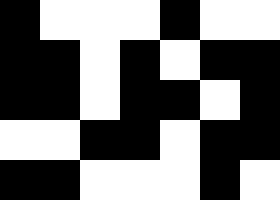[["black", "white", "white", "white", "black", "white", "white"], ["black", "black", "white", "black", "white", "black", "black"], ["black", "black", "white", "black", "black", "white", "black"], ["white", "white", "black", "black", "white", "black", "black"], ["black", "black", "white", "white", "white", "black", "white"]]